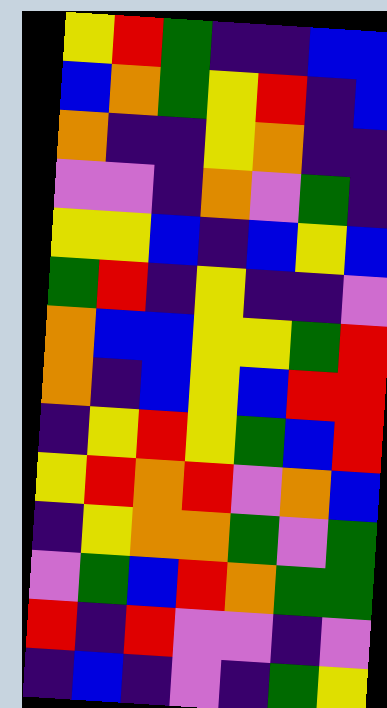[["yellow", "red", "green", "indigo", "indigo", "blue", "blue"], ["blue", "orange", "green", "yellow", "red", "indigo", "blue"], ["orange", "indigo", "indigo", "yellow", "orange", "indigo", "indigo"], ["violet", "violet", "indigo", "orange", "violet", "green", "indigo"], ["yellow", "yellow", "blue", "indigo", "blue", "yellow", "blue"], ["green", "red", "indigo", "yellow", "indigo", "indigo", "violet"], ["orange", "blue", "blue", "yellow", "yellow", "green", "red"], ["orange", "indigo", "blue", "yellow", "blue", "red", "red"], ["indigo", "yellow", "red", "yellow", "green", "blue", "red"], ["yellow", "red", "orange", "red", "violet", "orange", "blue"], ["indigo", "yellow", "orange", "orange", "green", "violet", "green"], ["violet", "green", "blue", "red", "orange", "green", "green"], ["red", "indigo", "red", "violet", "violet", "indigo", "violet"], ["indigo", "blue", "indigo", "violet", "indigo", "green", "yellow"]]